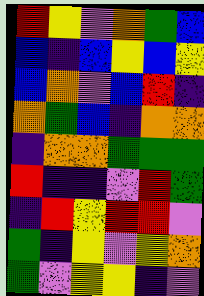[["red", "yellow", "violet", "orange", "green", "blue"], ["blue", "indigo", "blue", "yellow", "blue", "yellow"], ["blue", "orange", "violet", "blue", "red", "indigo"], ["orange", "green", "blue", "indigo", "orange", "orange"], ["indigo", "orange", "orange", "green", "green", "green"], ["red", "indigo", "indigo", "violet", "red", "green"], ["indigo", "red", "yellow", "red", "red", "violet"], ["green", "indigo", "yellow", "violet", "yellow", "orange"], ["green", "violet", "yellow", "yellow", "indigo", "violet"]]